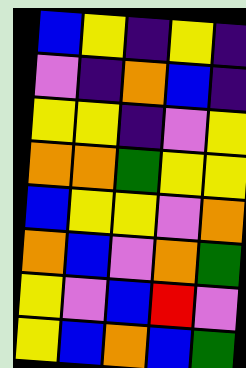[["blue", "yellow", "indigo", "yellow", "indigo"], ["violet", "indigo", "orange", "blue", "indigo"], ["yellow", "yellow", "indigo", "violet", "yellow"], ["orange", "orange", "green", "yellow", "yellow"], ["blue", "yellow", "yellow", "violet", "orange"], ["orange", "blue", "violet", "orange", "green"], ["yellow", "violet", "blue", "red", "violet"], ["yellow", "blue", "orange", "blue", "green"]]